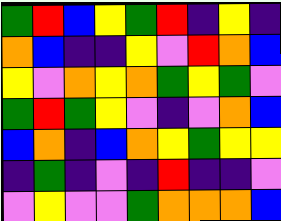[["green", "red", "blue", "yellow", "green", "red", "indigo", "yellow", "indigo"], ["orange", "blue", "indigo", "indigo", "yellow", "violet", "red", "orange", "blue"], ["yellow", "violet", "orange", "yellow", "orange", "green", "yellow", "green", "violet"], ["green", "red", "green", "yellow", "violet", "indigo", "violet", "orange", "blue"], ["blue", "orange", "indigo", "blue", "orange", "yellow", "green", "yellow", "yellow"], ["indigo", "green", "indigo", "violet", "indigo", "red", "indigo", "indigo", "violet"], ["violet", "yellow", "violet", "violet", "green", "orange", "orange", "orange", "blue"]]